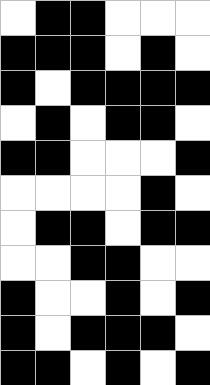[["white", "black", "black", "white", "white", "white"], ["black", "black", "black", "white", "black", "white"], ["black", "white", "black", "black", "black", "black"], ["white", "black", "white", "black", "black", "white"], ["black", "black", "white", "white", "white", "black"], ["white", "white", "white", "white", "black", "white"], ["white", "black", "black", "white", "black", "black"], ["white", "white", "black", "black", "white", "white"], ["black", "white", "white", "black", "white", "black"], ["black", "white", "black", "black", "black", "white"], ["black", "black", "white", "black", "white", "black"]]